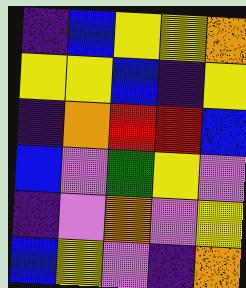[["indigo", "blue", "yellow", "yellow", "orange"], ["yellow", "yellow", "blue", "indigo", "yellow"], ["indigo", "orange", "red", "red", "blue"], ["blue", "violet", "green", "yellow", "violet"], ["indigo", "violet", "orange", "violet", "yellow"], ["blue", "yellow", "violet", "indigo", "orange"]]